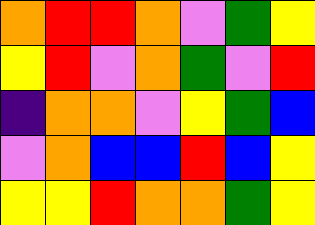[["orange", "red", "red", "orange", "violet", "green", "yellow"], ["yellow", "red", "violet", "orange", "green", "violet", "red"], ["indigo", "orange", "orange", "violet", "yellow", "green", "blue"], ["violet", "orange", "blue", "blue", "red", "blue", "yellow"], ["yellow", "yellow", "red", "orange", "orange", "green", "yellow"]]